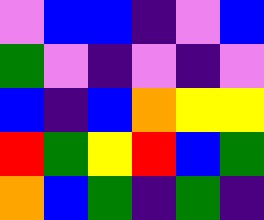[["violet", "blue", "blue", "indigo", "violet", "blue"], ["green", "violet", "indigo", "violet", "indigo", "violet"], ["blue", "indigo", "blue", "orange", "yellow", "yellow"], ["red", "green", "yellow", "red", "blue", "green"], ["orange", "blue", "green", "indigo", "green", "indigo"]]